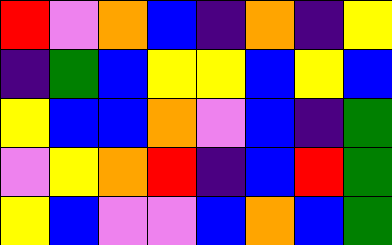[["red", "violet", "orange", "blue", "indigo", "orange", "indigo", "yellow"], ["indigo", "green", "blue", "yellow", "yellow", "blue", "yellow", "blue"], ["yellow", "blue", "blue", "orange", "violet", "blue", "indigo", "green"], ["violet", "yellow", "orange", "red", "indigo", "blue", "red", "green"], ["yellow", "blue", "violet", "violet", "blue", "orange", "blue", "green"]]